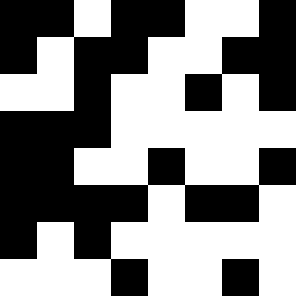[["black", "black", "white", "black", "black", "white", "white", "black"], ["black", "white", "black", "black", "white", "white", "black", "black"], ["white", "white", "black", "white", "white", "black", "white", "black"], ["black", "black", "black", "white", "white", "white", "white", "white"], ["black", "black", "white", "white", "black", "white", "white", "black"], ["black", "black", "black", "black", "white", "black", "black", "white"], ["black", "white", "black", "white", "white", "white", "white", "white"], ["white", "white", "white", "black", "white", "white", "black", "white"]]